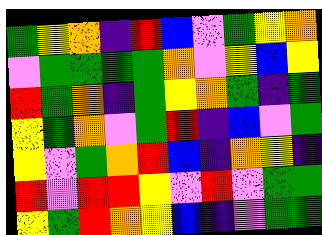[["green", "yellow", "orange", "indigo", "red", "blue", "violet", "green", "yellow", "orange"], ["violet", "green", "green", "green", "green", "orange", "violet", "yellow", "blue", "yellow"], ["red", "green", "orange", "indigo", "green", "yellow", "orange", "green", "indigo", "green"], ["yellow", "green", "orange", "violet", "green", "red", "indigo", "blue", "violet", "green"], ["yellow", "violet", "green", "orange", "red", "blue", "indigo", "orange", "yellow", "indigo"], ["red", "violet", "red", "red", "yellow", "violet", "red", "violet", "green", "green"], ["yellow", "green", "red", "orange", "yellow", "blue", "indigo", "violet", "green", "green"]]